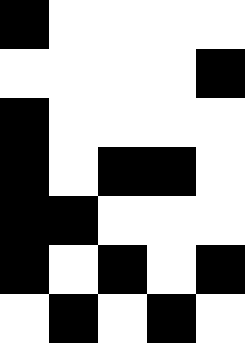[["black", "white", "white", "white", "white"], ["white", "white", "white", "white", "black"], ["black", "white", "white", "white", "white"], ["black", "white", "black", "black", "white"], ["black", "black", "white", "white", "white"], ["black", "white", "black", "white", "black"], ["white", "black", "white", "black", "white"]]